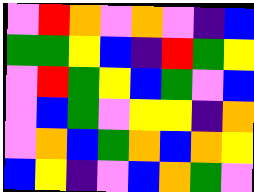[["violet", "red", "orange", "violet", "orange", "violet", "indigo", "blue"], ["green", "green", "yellow", "blue", "indigo", "red", "green", "yellow"], ["violet", "red", "green", "yellow", "blue", "green", "violet", "blue"], ["violet", "blue", "green", "violet", "yellow", "yellow", "indigo", "orange"], ["violet", "orange", "blue", "green", "orange", "blue", "orange", "yellow"], ["blue", "yellow", "indigo", "violet", "blue", "orange", "green", "violet"]]